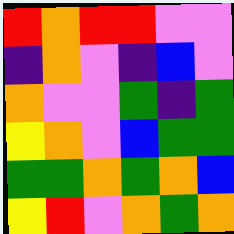[["red", "orange", "red", "red", "violet", "violet"], ["indigo", "orange", "violet", "indigo", "blue", "violet"], ["orange", "violet", "violet", "green", "indigo", "green"], ["yellow", "orange", "violet", "blue", "green", "green"], ["green", "green", "orange", "green", "orange", "blue"], ["yellow", "red", "violet", "orange", "green", "orange"]]